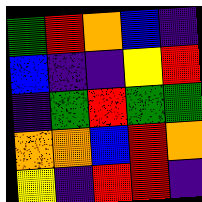[["green", "red", "orange", "blue", "indigo"], ["blue", "indigo", "indigo", "yellow", "red"], ["indigo", "green", "red", "green", "green"], ["orange", "orange", "blue", "red", "orange"], ["yellow", "indigo", "red", "red", "indigo"]]